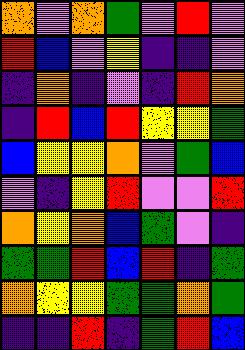[["orange", "violet", "orange", "green", "violet", "red", "violet"], ["red", "blue", "violet", "yellow", "indigo", "indigo", "violet"], ["indigo", "orange", "indigo", "violet", "indigo", "red", "orange"], ["indigo", "red", "blue", "red", "yellow", "yellow", "green"], ["blue", "yellow", "yellow", "orange", "violet", "green", "blue"], ["violet", "indigo", "yellow", "red", "violet", "violet", "red"], ["orange", "yellow", "orange", "blue", "green", "violet", "indigo"], ["green", "green", "red", "blue", "red", "indigo", "green"], ["orange", "yellow", "yellow", "green", "green", "orange", "green"], ["indigo", "indigo", "red", "indigo", "green", "red", "blue"]]